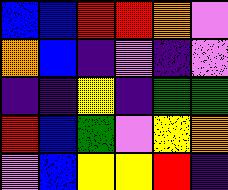[["blue", "blue", "red", "red", "orange", "violet"], ["orange", "blue", "indigo", "violet", "indigo", "violet"], ["indigo", "indigo", "yellow", "indigo", "green", "green"], ["red", "blue", "green", "violet", "yellow", "orange"], ["violet", "blue", "yellow", "yellow", "red", "indigo"]]